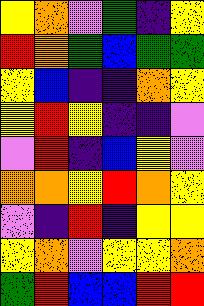[["yellow", "orange", "violet", "green", "indigo", "yellow"], ["red", "orange", "green", "blue", "green", "green"], ["yellow", "blue", "indigo", "indigo", "orange", "yellow"], ["yellow", "red", "yellow", "indigo", "indigo", "violet"], ["violet", "red", "indigo", "blue", "yellow", "violet"], ["orange", "orange", "yellow", "red", "orange", "yellow"], ["violet", "indigo", "red", "indigo", "yellow", "yellow"], ["yellow", "orange", "violet", "yellow", "yellow", "orange"], ["green", "red", "blue", "blue", "red", "red"]]